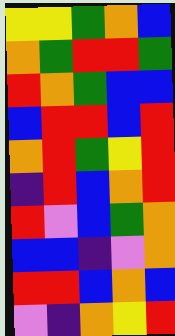[["yellow", "yellow", "green", "orange", "blue"], ["orange", "green", "red", "red", "green"], ["red", "orange", "green", "blue", "blue"], ["blue", "red", "red", "blue", "red"], ["orange", "red", "green", "yellow", "red"], ["indigo", "red", "blue", "orange", "red"], ["red", "violet", "blue", "green", "orange"], ["blue", "blue", "indigo", "violet", "orange"], ["red", "red", "blue", "orange", "blue"], ["violet", "indigo", "orange", "yellow", "red"]]